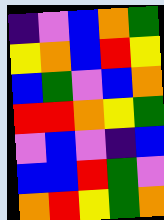[["indigo", "violet", "blue", "orange", "green"], ["yellow", "orange", "blue", "red", "yellow"], ["blue", "green", "violet", "blue", "orange"], ["red", "red", "orange", "yellow", "green"], ["violet", "blue", "violet", "indigo", "blue"], ["blue", "blue", "red", "green", "violet"], ["orange", "red", "yellow", "green", "orange"]]